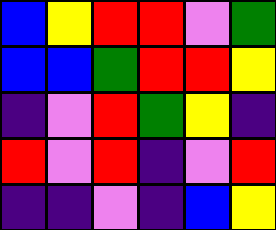[["blue", "yellow", "red", "red", "violet", "green"], ["blue", "blue", "green", "red", "red", "yellow"], ["indigo", "violet", "red", "green", "yellow", "indigo"], ["red", "violet", "red", "indigo", "violet", "red"], ["indigo", "indigo", "violet", "indigo", "blue", "yellow"]]